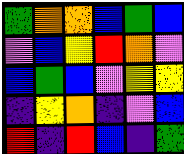[["green", "orange", "orange", "blue", "green", "blue"], ["violet", "blue", "yellow", "red", "orange", "violet"], ["blue", "green", "blue", "violet", "yellow", "yellow"], ["indigo", "yellow", "orange", "indigo", "violet", "blue"], ["red", "indigo", "red", "blue", "indigo", "green"]]